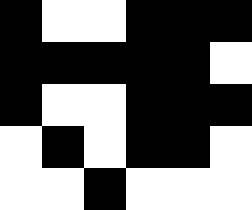[["black", "white", "white", "black", "black", "black"], ["black", "black", "black", "black", "black", "white"], ["black", "white", "white", "black", "black", "black"], ["white", "black", "white", "black", "black", "white"], ["white", "white", "black", "white", "white", "white"]]